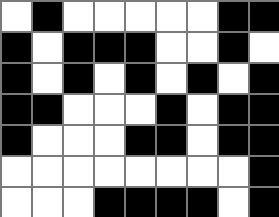[["white", "black", "white", "white", "white", "white", "white", "black", "black"], ["black", "white", "black", "black", "black", "white", "white", "black", "white"], ["black", "white", "black", "white", "black", "white", "black", "white", "black"], ["black", "black", "white", "white", "white", "black", "white", "black", "black"], ["black", "white", "white", "white", "black", "black", "white", "black", "black"], ["white", "white", "white", "white", "white", "white", "white", "white", "black"], ["white", "white", "white", "black", "black", "black", "black", "white", "black"]]